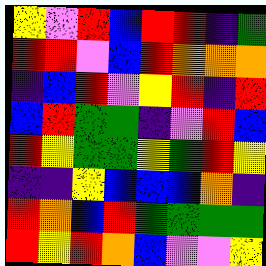[["yellow", "violet", "red", "blue", "red", "red", "indigo", "green"], ["red", "red", "violet", "blue", "red", "orange", "orange", "orange"], ["indigo", "blue", "red", "violet", "yellow", "red", "indigo", "red"], ["blue", "red", "green", "green", "indigo", "violet", "red", "blue"], ["red", "yellow", "green", "green", "yellow", "green", "red", "yellow"], ["indigo", "indigo", "yellow", "blue", "blue", "blue", "orange", "indigo"], ["red", "orange", "blue", "red", "green", "green", "green", "green"], ["red", "yellow", "red", "orange", "blue", "violet", "violet", "yellow"]]